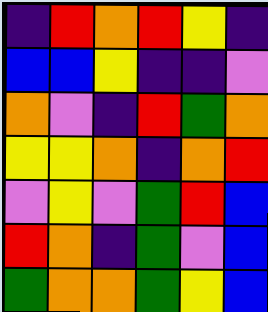[["indigo", "red", "orange", "red", "yellow", "indigo"], ["blue", "blue", "yellow", "indigo", "indigo", "violet"], ["orange", "violet", "indigo", "red", "green", "orange"], ["yellow", "yellow", "orange", "indigo", "orange", "red"], ["violet", "yellow", "violet", "green", "red", "blue"], ["red", "orange", "indigo", "green", "violet", "blue"], ["green", "orange", "orange", "green", "yellow", "blue"]]